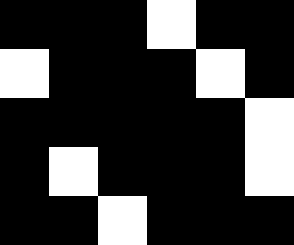[["black", "black", "black", "white", "black", "black"], ["white", "black", "black", "black", "white", "black"], ["black", "black", "black", "black", "black", "white"], ["black", "white", "black", "black", "black", "white"], ["black", "black", "white", "black", "black", "black"]]